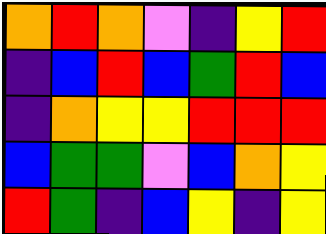[["orange", "red", "orange", "violet", "indigo", "yellow", "red"], ["indigo", "blue", "red", "blue", "green", "red", "blue"], ["indigo", "orange", "yellow", "yellow", "red", "red", "red"], ["blue", "green", "green", "violet", "blue", "orange", "yellow"], ["red", "green", "indigo", "blue", "yellow", "indigo", "yellow"]]